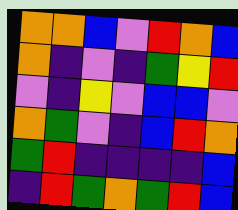[["orange", "orange", "blue", "violet", "red", "orange", "blue"], ["orange", "indigo", "violet", "indigo", "green", "yellow", "red"], ["violet", "indigo", "yellow", "violet", "blue", "blue", "violet"], ["orange", "green", "violet", "indigo", "blue", "red", "orange"], ["green", "red", "indigo", "indigo", "indigo", "indigo", "blue"], ["indigo", "red", "green", "orange", "green", "red", "blue"]]